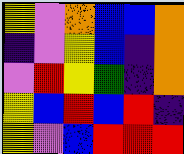[["yellow", "violet", "orange", "blue", "blue", "orange"], ["indigo", "violet", "yellow", "blue", "indigo", "orange"], ["violet", "red", "yellow", "green", "indigo", "orange"], ["yellow", "blue", "red", "blue", "red", "indigo"], ["yellow", "violet", "blue", "red", "red", "red"]]